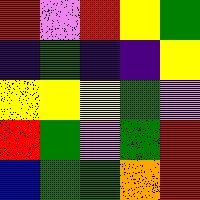[["red", "violet", "red", "yellow", "green"], ["indigo", "green", "indigo", "indigo", "yellow"], ["yellow", "yellow", "yellow", "green", "violet"], ["red", "green", "violet", "green", "red"], ["blue", "green", "green", "orange", "red"]]